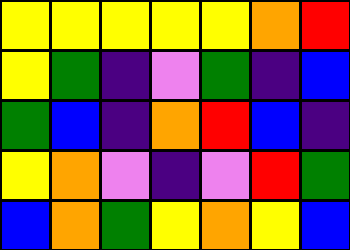[["yellow", "yellow", "yellow", "yellow", "yellow", "orange", "red"], ["yellow", "green", "indigo", "violet", "green", "indigo", "blue"], ["green", "blue", "indigo", "orange", "red", "blue", "indigo"], ["yellow", "orange", "violet", "indigo", "violet", "red", "green"], ["blue", "orange", "green", "yellow", "orange", "yellow", "blue"]]